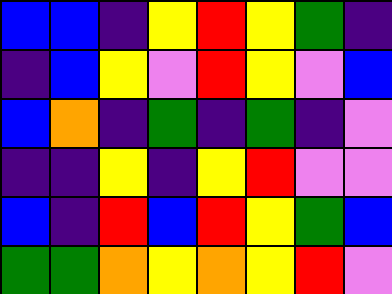[["blue", "blue", "indigo", "yellow", "red", "yellow", "green", "indigo"], ["indigo", "blue", "yellow", "violet", "red", "yellow", "violet", "blue"], ["blue", "orange", "indigo", "green", "indigo", "green", "indigo", "violet"], ["indigo", "indigo", "yellow", "indigo", "yellow", "red", "violet", "violet"], ["blue", "indigo", "red", "blue", "red", "yellow", "green", "blue"], ["green", "green", "orange", "yellow", "orange", "yellow", "red", "violet"]]